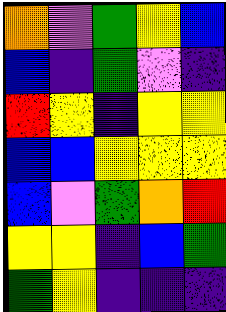[["orange", "violet", "green", "yellow", "blue"], ["blue", "indigo", "green", "violet", "indigo"], ["red", "yellow", "indigo", "yellow", "yellow"], ["blue", "blue", "yellow", "yellow", "yellow"], ["blue", "violet", "green", "orange", "red"], ["yellow", "yellow", "indigo", "blue", "green"], ["green", "yellow", "indigo", "indigo", "indigo"]]